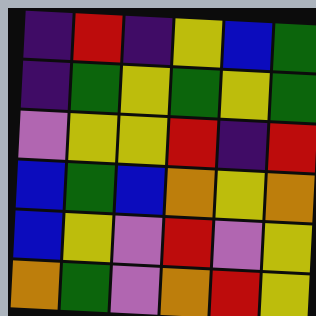[["indigo", "red", "indigo", "yellow", "blue", "green"], ["indigo", "green", "yellow", "green", "yellow", "green"], ["violet", "yellow", "yellow", "red", "indigo", "red"], ["blue", "green", "blue", "orange", "yellow", "orange"], ["blue", "yellow", "violet", "red", "violet", "yellow"], ["orange", "green", "violet", "orange", "red", "yellow"]]